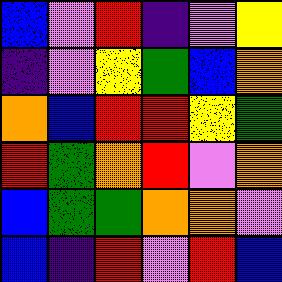[["blue", "violet", "red", "indigo", "violet", "yellow"], ["indigo", "violet", "yellow", "green", "blue", "orange"], ["orange", "blue", "red", "red", "yellow", "green"], ["red", "green", "orange", "red", "violet", "orange"], ["blue", "green", "green", "orange", "orange", "violet"], ["blue", "indigo", "red", "violet", "red", "blue"]]